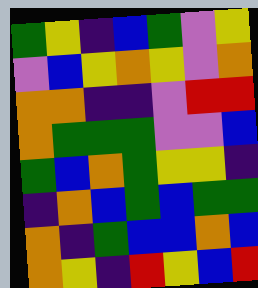[["green", "yellow", "indigo", "blue", "green", "violet", "yellow"], ["violet", "blue", "yellow", "orange", "yellow", "violet", "orange"], ["orange", "orange", "indigo", "indigo", "violet", "red", "red"], ["orange", "green", "green", "green", "violet", "violet", "blue"], ["green", "blue", "orange", "green", "yellow", "yellow", "indigo"], ["indigo", "orange", "blue", "green", "blue", "green", "green"], ["orange", "indigo", "green", "blue", "blue", "orange", "blue"], ["orange", "yellow", "indigo", "red", "yellow", "blue", "red"]]